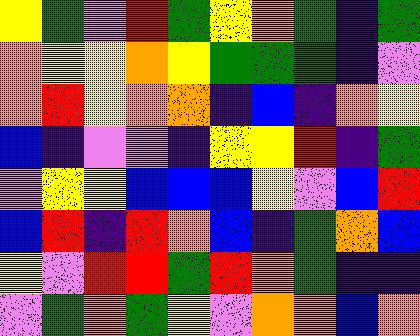[["yellow", "green", "violet", "red", "green", "yellow", "orange", "green", "indigo", "green"], ["orange", "yellow", "yellow", "orange", "yellow", "green", "green", "green", "indigo", "violet"], ["orange", "red", "yellow", "orange", "orange", "indigo", "blue", "indigo", "orange", "yellow"], ["blue", "indigo", "violet", "violet", "indigo", "yellow", "yellow", "red", "indigo", "green"], ["violet", "yellow", "yellow", "blue", "blue", "blue", "yellow", "violet", "blue", "red"], ["blue", "red", "indigo", "red", "orange", "blue", "indigo", "green", "orange", "blue"], ["yellow", "violet", "red", "red", "green", "red", "orange", "green", "indigo", "indigo"], ["violet", "green", "orange", "green", "yellow", "violet", "orange", "orange", "blue", "orange"]]